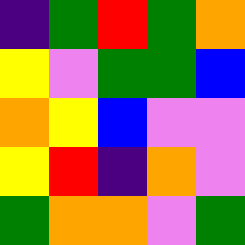[["indigo", "green", "red", "green", "orange"], ["yellow", "violet", "green", "green", "blue"], ["orange", "yellow", "blue", "violet", "violet"], ["yellow", "red", "indigo", "orange", "violet"], ["green", "orange", "orange", "violet", "green"]]